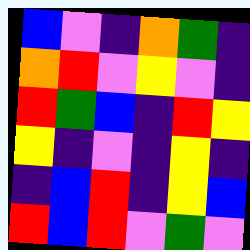[["blue", "violet", "indigo", "orange", "green", "indigo"], ["orange", "red", "violet", "yellow", "violet", "indigo"], ["red", "green", "blue", "indigo", "red", "yellow"], ["yellow", "indigo", "violet", "indigo", "yellow", "indigo"], ["indigo", "blue", "red", "indigo", "yellow", "blue"], ["red", "blue", "red", "violet", "green", "violet"]]